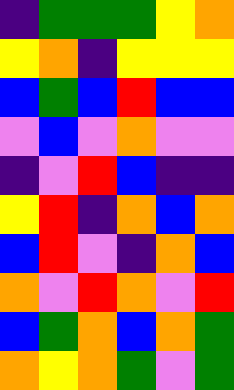[["indigo", "green", "green", "green", "yellow", "orange"], ["yellow", "orange", "indigo", "yellow", "yellow", "yellow"], ["blue", "green", "blue", "red", "blue", "blue"], ["violet", "blue", "violet", "orange", "violet", "violet"], ["indigo", "violet", "red", "blue", "indigo", "indigo"], ["yellow", "red", "indigo", "orange", "blue", "orange"], ["blue", "red", "violet", "indigo", "orange", "blue"], ["orange", "violet", "red", "orange", "violet", "red"], ["blue", "green", "orange", "blue", "orange", "green"], ["orange", "yellow", "orange", "green", "violet", "green"]]